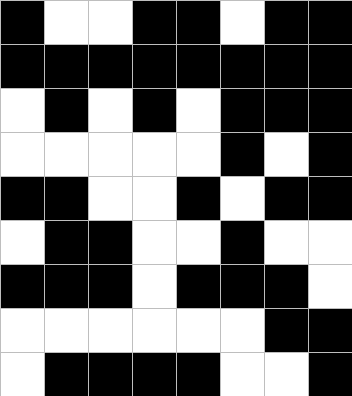[["black", "white", "white", "black", "black", "white", "black", "black"], ["black", "black", "black", "black", "black", "black", "black", "black"], ["white", "black", "white", "black", "white", "black", "black", "black"], ["white", "white", "white", "white", "white", "black", "white", "black"], ["black", "black", "white", "white", "black", "white", "black", "black"], ["white", "black", "black", "white", "white", "black", "white", "white"], ["black", "black", "black", "white", "black", "black", "black", "white"], ["white", "white", "white", "white", "white", "white", "black", "black"], ["white", "black", "black", "black", "black", "white", "white", "black"]]